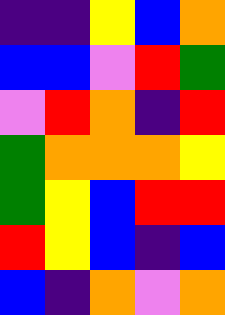[["indigo", "indigo", "yellow", "blue", "orange"], ["blue", "blue", "violet", "red", "green"], ["violet", "red", "orange", "indigo", "red"], ["green", "orange", "orange", "orange", "yellow"], ["green", "yellow", "blue", "red", "red"], ["red", "yellow", "blue", "indigo", "blue"], ["blue", "indigo", "orange", "violet", "orange"]]